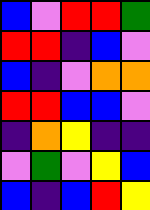[["blue", "violet", "red", "red", "green"], ["red", "red", "indigo", "blue", "violet"], ["blue", "indigo", "violet", "orange", "orange"], ["red", "red", "blue", "blue", "violet"], ["indigo", "orange", "yellow", "indigo", "indigo"], ["violet", "green", "violet", "yellow", "blue"], ["blue", "indigo", "blue", "red", "yellow"]]